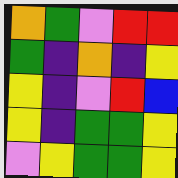[["orange", "green", "violet", "red", "red"], ["green", "indigo", "orange", "indigo", "yellow"], ["yellow", "indigo", "violet", "red", "blue"], ["yellow", "indigo", "green", "green", "yellow"], ["violet", "yellow", "green", "green", "yellow"]]